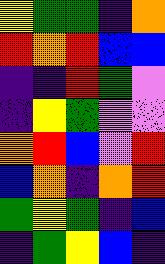[["yellow", "green", "green", "indigo", "orange"], ["red", "orange", "red", "blue", "blue"], ["indigo", "indigo", "red", "green", "violet"], ["indigo", "yellow", "green", "violet", "violet"], ["orange", "red", "blue", "violet", "red"], ["blue", "orange", "indigo", "orange", "red"], ["green", "yellow", "green", "indigo", "blue"], ["indigo", "green", "yellow", "blue", "indigo"]]